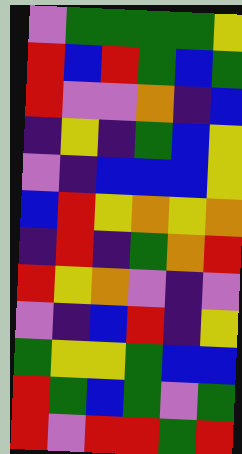[["violet", "green", "green", "green", "green", "yellow"], ["red", "blue", "red", "green", "blue", "green"], ["red", "violet", "violet", "orange", "indigo", "blue"], ["indigo", "yellow", "indigo", "green", "blue", "yellow"], ["violet", "indigo", "blue", "blue", "blue", "yellow"], ["blue", "red", "yellow", "orange", "yellow", "orange"], ["indigo", "red", "indigo", "green", "orange", "red"], ["red", "yellow", "orange", "violet", "indigo", "violet"], ["violet", "indigo", "blue", "red", "indigo", "yellow"], ["green", "yellow", "yellow", "green", "blue", "blue"], ["red", "green", "blue", "green", "violet", "green"], ["red", "violet", "red", "red", "green", "red"]]